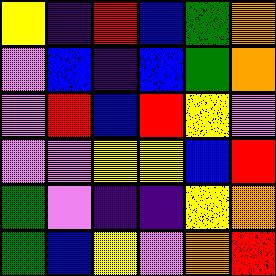[["yellow", "indigo", "red", "blue", "green", "orange"], ["violet", "blue", "indigo", "blue", "green", "orange"], ["violet", "red", "blue", "red", "yellow", "violet"], ["violet", "violet", "yellow", "yellow", "blue", "red"], ["green", "violet", "indigo", "indigo", "yellow", "orange"], ["green", "blue", "yellow", "violet", "orange", "red"]]